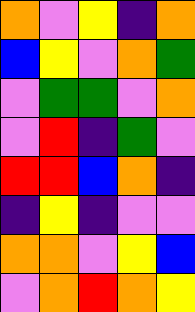[["orange", "violet", "yellow", "indigo", "orange"], ["blue", "yellow", "violet", "orange", "green"], ["violet", "green", "green", "violet", "orange"], ["violet", "red", "indigo", "green", "violet"], ["red", "red", "blue", "orange", "indigo"], ["indigo", "yellow", "indigo", "violet", "violet"], ["orange", "orange", "violet", "yellow", "blue"], ["violet", "orange", "red", "orange", "yellow"]]